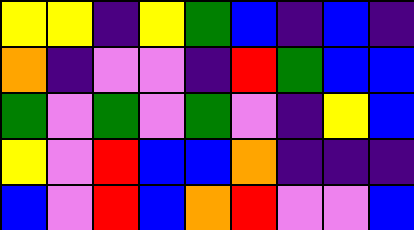[["yellow", "yellow", "indigo", "yellow", "green", "blue", "indigo", "blue", "indigo"], ["orange", "indigo", "violet", "violet", "indigo", "red", "green", "blue", "blue"], ["green", "violet", "green", "violet", "green", "violet", "indigo", "yellow", "blue"], ["yellow", "violet", "red", "blue", "blue", "orange", "indigo", "indigo", "indigo"], ["blue", "violet", "red", "blue", "orange", "red", "violet", "violet", "blue"]]